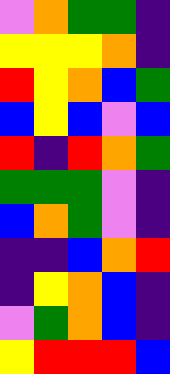[["violet", "orange", "green", "green", "indigo"], ["yellow", "yellow", "yellow", "orange", "indigo"], ["red", "yellow", "orange", "blue", "green"], ["blue", "yellow", "blue", "violet", "blue"], ["red", "indigo", "red", "orange", "green"], ["green", "green", "green", "violet", "indigo"], ["blue", "orange", "green", "violet", "indigo"], ["indigo", "indigo", "blue", "orange", "red"], ["indigo", "yellow", "orange", "blue", "indigo"], ["violet", "green", "orange", "blue", "indigo"], ["yellow", "red", "red", "red", "blue"]]